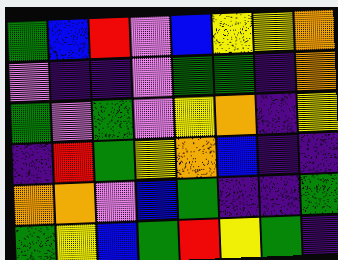[["green", "blue", "red", "violet", "blue", "yellow", "yellow", "orange"], ["violet", "indigo", "indigo", "violet", "green", "green", "indigo", "orange"], ["green", "violet", "green", "violet", "yellow", "orange", "indigo", "yellow"], ["indigo", "red", "green", "yellow", "orange", "blue", "indigo", "indigo"], ["orange", "orange", "violet", "blue", "green", "indigo", "indigo", "green"], ["green", "yellow", "blue", "green", "red", "yellow", "green", "indigo"]]